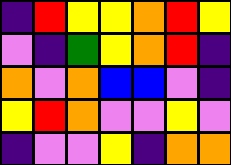[["indigo", "red", "yellow", "yellow", "orange", "red", "yellow"], ["violet", "indigo", "green", "yellow", "orange", "red", "indigo"], ["orange", "violet", "orange", "blue", "blue", "violet", "indigo"], ["yellow", "red", "orange", "violet", "violet", "yellow", "violet"], ["indigo", "violet", "violet", "yellow", "indigo", "orange", "orange"]]